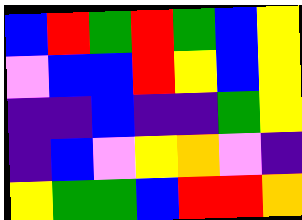[["blue", "red", "green", "red", "green", "blue", "yellow"], ["violet", "blue", "blue", "red", "yellow", "blue", "yellow"], ["indigo", "indigo", "blue", "indigo", "indigo", "green", "yellow"], ["indigo", "blue", "violet", "yellow", "orange", "violet", "indigo"], ["yellow", "green", "green", "blue", "red", "red", "orange"]]